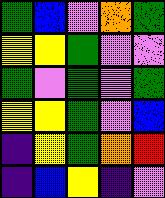[["green", "blue", "violet", "orange", "green"], ["yellow", "yellow", "green", "violet", "violet"], ["green", "violet", "green", "violet", "green"], ["yellow", "yellow", "green", "violet", "blue"], ["indigo", "yellow", "green", "orange", "red"], ["indigo", "blue", "yellow", "indigo", "violet"]]